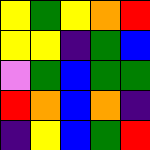[["yellow", "green", "yellow", "orange", "red"], ["yellow", "yellow", "indigo", "green", "blue"], ["violet", "green", "blue", "green", "green"], ["red", "orange", "blue", "orange", "indigo"], ["indigo", "yellow", "blue", "green", "red"]]